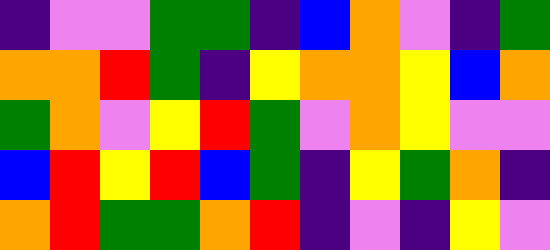[["indigo", "violet", "violet", "green", "green", "indigo", "blue", "orange", "violet", "indigo", "green"], ["orange", "orange", "red", "green", "indigo", "yellow", "orange", "orange", "yellow", "blue", "orange"], ["green", "orange", "violet", "yellow", "red", "green", "violet", "orange", "yellow", "violet", "violet"], ["blue", "red", "yellow", "red", "blue", "green", "indigo", "yellow", "green", "orange", "indigo"], ["orange", "red", "green", "green", "orange", "red", "indigo", "violet", "indigo", "yellow", "violet"]]